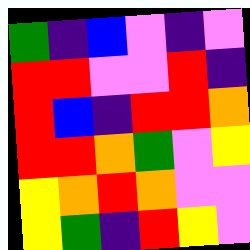[["green", "indigo", "blue", "violet", "indigo", "violet"], ["red", "red", "violet", "violet", "red", "indigo"], ["red", "blue", "indigo", "red", "red", "orange"], ["red", "red", "orange", "green", "violet", "yellow"], ["yellow", "orange", "red", "orange", "violet", "violet"], ["yellow", "green", "indigo", "red", "yellow", "violet"]]